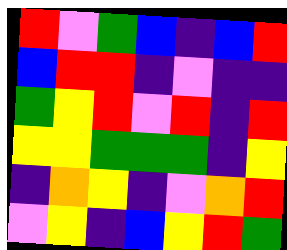[["red", "violet", "green", "blue", "indigo", "blue", "red"], ["blue", "red", "red", "indigo", "violet", "indigo", "indigo"], ["green", "yellow", "red", "violet", "red", "indigo", "red"], ["yellow", "yellow", "green", "green", "green", "indigo", "yellow"], ["indigo", "orange", "yellow", "indigo", "violet", "orange", "red"], ["violet", "yellow", "indigo", "blue", "yellow", "red", "green"]]